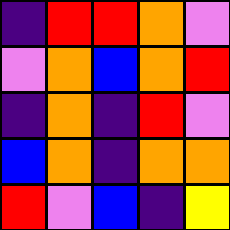[["indigo", "red", "red", "orange", "violet"], ["violet", "orange", "blue", "orange", "red"], ["indigo", "orange", "indigo", "red", "violet"], ["blue", "orange", "indigo", "orange", "orange"], ["red", "violet", "blue", "indigo", "yellow"]]